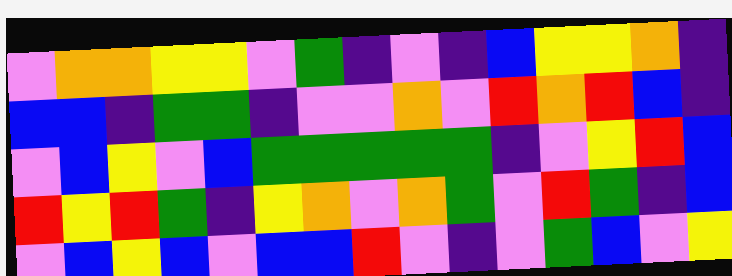[["violet", "orange", "orange", "yellow", "yellow", "violet", "green", "indigo", "violet", "indigo", "blue", "yellow", "yellow", "orange", "indigo"], ["blue", "blue", "indigo", "green", "green", "indigo", "violet", "violet", "orange", "violet", "red", "orange", "red", "blue", "indigo"], ["violet", "blue", "yellow", "violet", "blue", "green", "green", "green", "green", "green", "indigo", "violet", "yellow", "red", "blue"], ["red", "yellow", "red", "green", "indigo", "yellow", "orange", "violet", "orange", "green", "violet", "red", "green", "indigo", "blue"], ["violet", "blue", "yellow", "blue", "violet", "blue", "blue", "red", "violet", "indigo", "violet", "green", "blue", "violet", "yellow"]]